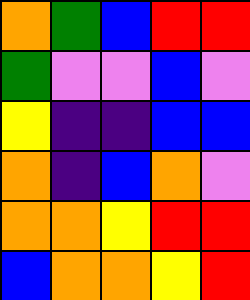[["orange", "green", "blue", "red", "red"], ["green", "violet", "violet", "blue", "violet"], ["yellow", "indigo", "indigo", "blue", "blue"], ["orange", "indigo", "blue", "orange", "violet"], ["orange", "orange", "yellow", "red", "red"], ["blue", "orange", "orange", "yellow", "red"]]